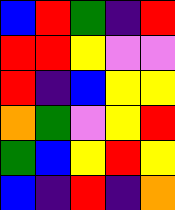[["blue", "red", "green", "indigo", "red"], ["red", "red", "yellow", "violet", "violet"], ["red", "indigo", "blue", "yellow", "yellow"], ["orange", "green", "violet", "yellow", "red"], ["green", "blue", "yellow", "red", "yellow"], ["blue", "indigo", "red", "indigo", "orange"]]